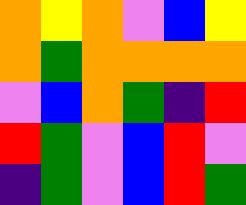[["orange", "yellow", "orange", "violet", "blue", "yellow"], ["orange", "green", "orange", "orange", "orange", "orange"], ["violet", "blue", "orange", "green", "indigo", "red"], ["red", "green", "violet", "blue", "red", "violet"], ["indigo", "green", "violet", "blue", "red", "green"]]